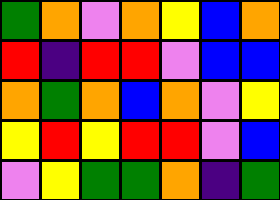[["green", "orange", "violet", "orange", "yellow", "blue", "orange"], ["red", "indigo", "red", "red", "violet", "blue", "blue"], ["orange", "green", "orange", "blue", "orange", "violet", "yellow"], ["yellow", "red", "yellow", "red", "red", "violet", "blue"], ["violet", "yellow", "green", "green", "orange", "indigo", "green"]]